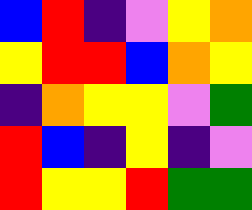[["blue", "red", "indigo", "violet", "yellow", "orange"], ["yellow", "red", "red", "blue", "orange", "yellow"], ["indigo", "orange", "yellow", "yellow", "violet", "green"], ["red", "blue", "indigo", "yellow", "indigo", "violet"], ["red", "yellow", "yellow", "red", "green", "green"]]